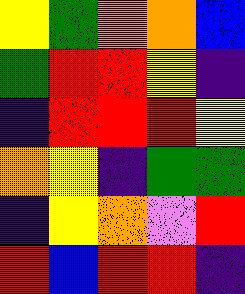[["yellow", "green", "orange", "orange", "blue"], ["green", "red", "red", "yellow", "indigo"], ["indigo", "red", "red", "red", "yellow"], ["orange", "yellow", "indigo", "green", "green"], ["indigo", "yellow", "orange", "violet", "red"], ["red", "blue", "red", "red", "indigo"]]